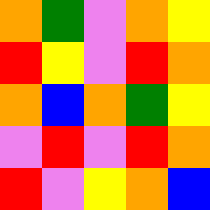[["orange", "green", "violet", "orange", "yellow"], ["red", "yellow", "violet", "red", "orange"], ["orange", "blue", "orange", "green", "yellow"], ["violet", "red", "violet", "red", "orange"], ["red", "violet", "yellow", "orange", "blue"]]